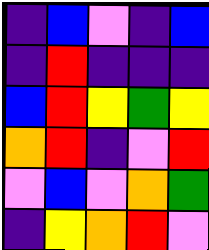[["indigo", "blue", "violet", "indigo", "blue"], ["indigo", "red", "indigo", "indigo", "indigo"], ["blue", "red", "yellow", "green", "yellow"], ["orange", "red", "indigo", "violet", "red"], ["violet", "blue", "violet", "orange", "green"], ["indigo", "yellow", "orange", "red", "violet"]]